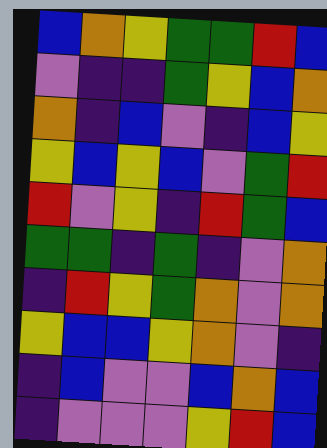[["blue", "orange", "yellow", "green", "green", "red", "blue"], ["violet", "indigo", "indigo", "green", "yellow", "blue", "orange"], ["orange", "indigo", "blue", "violet", "indigo", "blue", "yellow"], ["yellow", "blue", "yellow", "blue", "violet", "green", "red"], ["red", "violet", "yellow", "indigo", "red", "green", "blue"], ["green", "green", "indigo", "green", "indigo", "violet", "orange"], ["indigo", "red", "yellow", "green", "orange", "violet", "orange"], ["yellow", "blue", "blue", "yellow", "orange", "violet", "indigo"], ["indigo", "blue", "violet", "violet", "blue", "orange", "blue"], ["indigo", "violet", "violet", "violet", "yellow", "red", "blue"]]